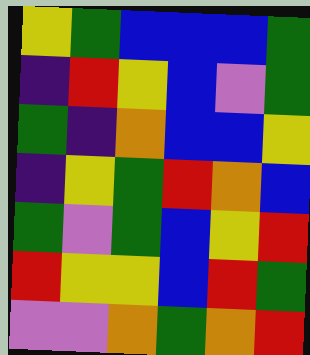[["yellow", "green", "blue", "blue", "blue", "green"], ["indigo", "red", "yellow", "blue", "violet", "green"], ["green", "indigo", "orange", "blue", "blue", "yellow"], ["indigo", "yellow", "green", "red", "orange", "blue"], ["green", "violet", "green", "blue", "yellow", "red"], ["red", "yellow", "yellow", "blue", "red", "green"], ["violet", "violet", "orange", "green", "orange", "red"]]